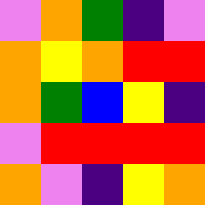[["violet", "orange", "green", "indigo", "violet"], ["orange", "yellow", "orange", "red", "red"], ["orange", "green", "blue", "yellow", "indigo"], ["violet", "red", "red", "red", "red"], ["orange", "violet", "indigo", "yellow", "orange"]]